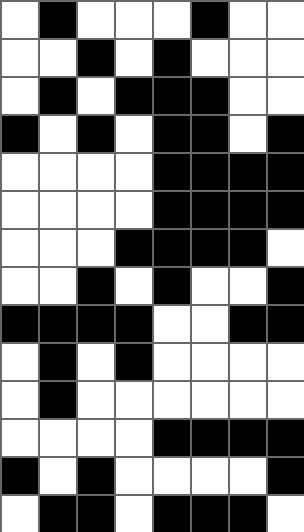[["white", "black", "white", "white", "white", "black", "white", "white"], ["white", "white", "black", "white", "black", "white", "white", "white"], ["white", "black", "white", "black", "black", "black", "white", "white"], ["black", "white", "black", "white", "black", "black", "white", "black"], ["white", "white", "white", "white", "black", "black", "black", "black"], ["white", "white", "white", "white", "black", "black", "black", "black"], ["white", "white", "white", "black", "black", "black", "black", "white"], ["white", "white", "black", "white", "black", "white", "white", "black"], ["black", "black", "black", "black", "white", "white", "black", "black"], ["white", "black", "white", "black", "white", "white", "white", "white"], ["white", "black", "white", "white", "white", "white", "white", "white"], ["white", "white", "white", "white", "black", "black", "black", "black"], ["black", "white", "black", "white", "white", "white", "white", "black"], ["white", "black", "black", "white", "black", "black", "black", "white"]]